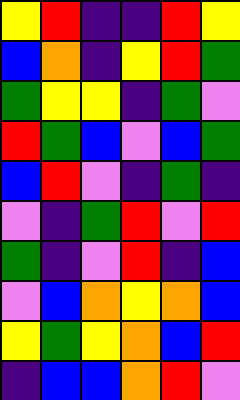[["yellow", "red", "indigo", "indigo", "red", "yellow"], ["blue", "orange", "indigo", "yellow", "red", "green"], ["green", "yellow", "yellow", "indigo", "green", "violet"], ["red", "green", "blue", "violet", "blue", "green"], ["blue", "red", "violet", "indigo", "green", "indigo"], ["violet", "indigo", "green", "red", "violet", "red"], ["green", "indigo", "violet", "red", "indigo", "blue"], ["violet", "blue", "orange", "yellow", "orange", "blue"], ["yellow", "green", "yellow", "orange", "blue", "red"], ["indigo", "blue", "blue", "orange", "red", "violet"]]